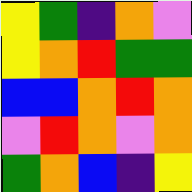[["yellow", "green", "indigo", "orange", "violet"], ["yellow", "orange", "red", "green", "green"], ["blue", "blue", "orange", "red", "orange"], ["violet", "red", "orange", "violet", "orange"], ["green", "orange", "blue", "indigo", "yellow"]]